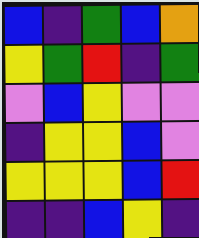[["blue", "indigo", "green", "blue", "orange"], ["yellow", "green", "red", "indigo", "green"], ["violet", "blue", "yellow", "violet", "violet"], ["indigo", "yellow", "yellow", "blue", "violet"], ["yellow", "yellow", "yellow", "blue", "red"], ["indigo", "indigo", "blue", "yellow", "indigo"]]